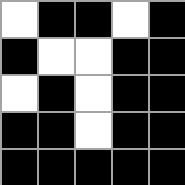[["white", "black", "black", "white", "black"], ["black", "white", "white", "black", "black"], ["white", "black", "white", "black", "black"], ["black", "black", "white", "black", "black"], ["black", "black", "black", "black", "black"]]